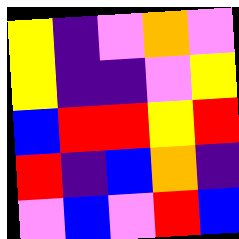[["yellow", "indigo", "violet", "orange", "violet"], ["yellow", "indigo", "indigo", "violet", "yellow"], ["blue", "red", "red", "yellow", "red"], ["red", "indigo", "blue", "orange", "indigo"], ["violet", "blue", "violet", "red", "blue"]]